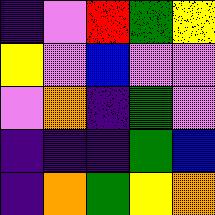[["indigo", "violet", "red", "green", "yellow"], ["yellow", "violet", "blue", "violet", "violet"], ["violet", "orange", "indigo", "green", "violet"], ["indigo", "indigo", "indigo", "green", "blue"], ["indigo", "orange", "green", "yellow", "orange"]]